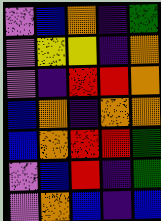[["violet", "blue", "orange", "indigo", "green"], ["violet", "yellow", "yellow", "indigo", "orange"], ["violet", "indigo", "red", "red", "orange"], ["blue", "orange", "indigo", "orange", "orange"], ["blue", "orange", "red", "red", "green"], ["violet", "blue", "red", "indigo", "green"], ["violet", "orange", "blue", "indigo", "blue"]]